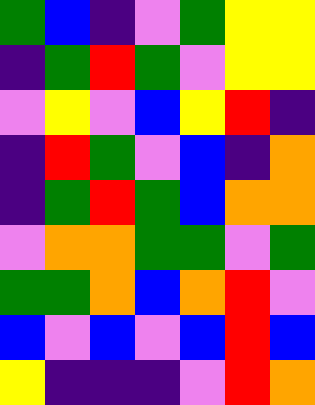[["green", "blue", "indigo", "violet", "green", "yellow", "yellow"], ["indigo", "green", "red", "green", "violet", "yellow", "yellow"], ["violet", "yellow", "violet", "blue", "yellow", "red", "indigo"], ["indigo", "red", "green", "violet", "blue", "indigo", "orange"], ["indigo", "green", "red", "green", "blue", "orange", "orange"], ["violet", "orange", "orange", "green", "green", "violet", "green"], ["green", "green", "orange", "blue", "orange", "red", "violet"], ["blue", "violet", "blue", "violet", "blue", "red", "blue"], ["yellow", "indigo", "indigo", "indigo", "violet", "red", "orange"]]